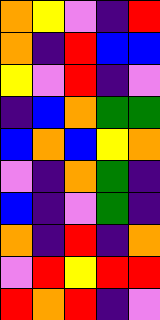[["orange", "yellow", "violet", "indigo", "red"], ["orange", "indigo", "red", "blue", "blue"], ["yellow", "violet", "red", "indigo", "violet"], ["indigo", "blue", "orange", "green", "green"], ["blue", "orange", "blue", "yellow", "orange"], ["violet", "indigo", "orange", "green", "indigo"], ["blue", "indigo", "violet", "green", "indigo"], ["orange", "indigo", "red", "indigo", "orange"], ["violet", "red", "yellow", "red", "red"], ["red", "orange", "red", "indigo", "violet"]]